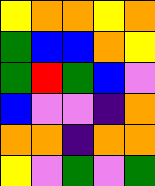[["yellow", "orange", "orange", "yellow", "orange"], ["green", "blue", "blue", "orange", "yellow"], ["green", "red", "green", "blue", "violet"], ["blue", "violet", "violet", "indigo", "orange"], ["orange", "orange", "indigo", "orange", "orange"], ["yellow", "violet", "green", "violet", "green"]]